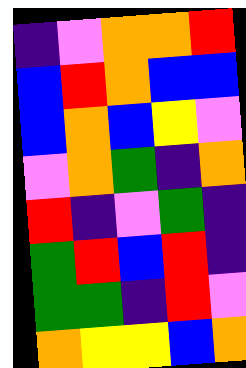[["indigo", "violet", "orange", "orange", "red"], ["blue", "red", "orange", "blue", "blue"], ["blue", "orange", "blue", "yellow", "violet"], ["violet", "orange", "green", "indigo", "orange"], ["red", "indigo", "violet", "green", "indigo"], ["green", "red", "blue", "red", "indigo"], ["green", "green", "indigo", "red", "violet"], ["orange", "yellow", "yellow", "blue", "orange"]]